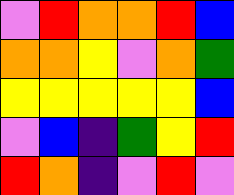[["violet", "red", "orange", "orange", "red", "blue"], ["orange", "orange", "yellow", "violet", "orange", "green"], ["yellow", "yellow", "yellow", "yellow", "yellow", "blue"], ["violet", "blue", "indigo", "green", "yellow", "red"], ["red", "orange", "indigo", "violet", "red", "violet"]]